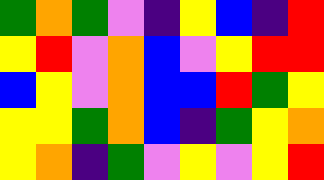[["green", "orange", "green", "violet", "indigo", "yellow", "blue", "indigo", "red"], ["yellow", "red", "violet", "orange", "blue", "violet", "yellow", "red", "red"], ["blue", "yellow", "violet", "orange", "blue", "blue", "red", "green", "yellow"], ["yellow", "yellow", "green", "orange", "blue", "indigo", "green", "yellow", "orange"], ["yellow", "orange", "indigo", "green", "violet", "yellow", "violet", "yellow", "red"]]